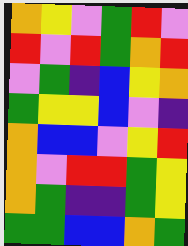[["orange", "yellow", "violet", "green", "red", "violet"], ["red", "violet", "red", "green", "orange", "red"], ["violet", "green", "indigo", "blue", "yellow", "orange"], ["green", "yellow", "yellow", "blue", "violet", "indigo"], ["orange", "blue", "blue", "violet", "yellow", "red"], ["orange", "violet", "red", "red", "green", "yellow"], ["orange", "green", "indigo", "indigo", "green", "yellow"], ["green", "green", "blue", "blue", "orange", "green"]]